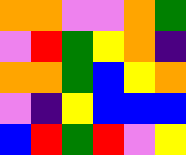[["orange", "orange", "violet", "violet", "orange", "green"], ["violet", "red", "green", "yellow", "orange", "indigo"], ["orange", "orange", "green", "blue", "yellow", "orange"], ["violet", "indigo", "yellow", "blue", "blue", "blue"], ["blue", "red", "green", "red", "violet", "yellow"]]